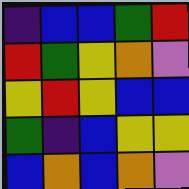[["indigo", "blue", "blue", "green", "red"], ["red", "green", "yellow", "orange", "violet"], ["yellow", "red", "yellow", "blue", "blue"], ["green", "indigo", "blue", "yellow", "yellow"], ["blue", "orange", "blue", "orange", "violet"]]